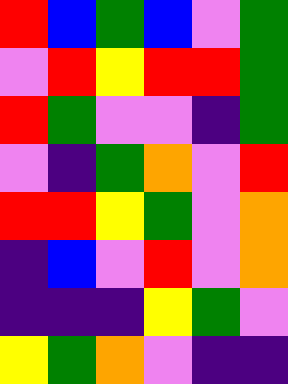[["red", "blue", "green", "blue", "violet", "green"], ["violet", "red", "yellow", "red", "red", "green"], ["red", "green", "violet", "violet", "indigo", "green"], ["violet", "indigo", "green", "orange", "violet", "red"], ["red", "red", "yellow", "green", "violet", "orange"], ["indigo", "blue", "violet", "red", "violet", "orange"], ["indigo", "indigo", "indigo", "yellow", "green", "violet"], ["yellow", "green", "orange", "violet", "indigo", "indigo"]]